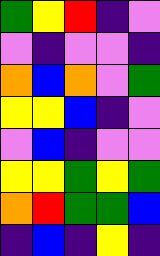[["green", "yellow", "red", "indigo", "violet"], ["violet", "indigo", "violet", "violet", "indigo"], ["orange", "blue", "orange", "violet", "green"], ["yellow", "yellow", "blue", "indigo", "violet"], ["violet", "blue", "indigo", "violet", "violet"], ["yellow", "yellow", "green", "yellow", "green"], ["orange", "red", "green", "green", "blue"], ["indigo", "blue", "indigo", "yellow", "indigo"]]